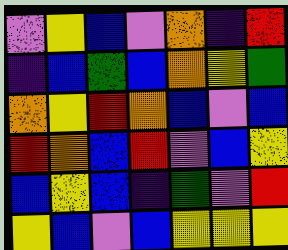[["violet", "yellow", "blue", "violet", "orange", "indigo", "red"], ["indigo", "blue", "green", "blue", "orange", "yellow", "green"], ["orange", "yellow", "red", "orange", "blue", "violet", "blue"], ["red", "orange", "blue", "red", "violet", "blue", "yellow"], ["blue", "yellow", "blue", "indigo", "green", "violet", "red"], ["yellow", "blue", "violet", "blue", "yellow", "yellow", "yellow"]]